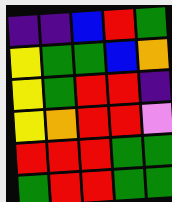[["indigo", "indigo", "blue", "red", "green"], ["yellow", "green", "green", "blue", "orange"], ["yellow", "green", "red", "red", "indigo"], ["yellow", "orange", "red", "red", "violet"], ["red", "red", "red", "green", "green"], ["green", "red", "red", "green", "green"]]